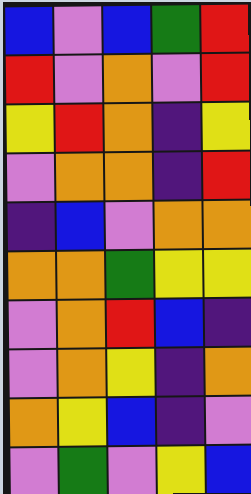[["blue", "violet", "blue", "green", "red"], ["red", "violet", "orange", "violet", "red"], ["yellow", "red", "orange", "indigo", "yellow"], ["violet", "orange", "orange", "indigo", "red"], ["indigo", "blue", "violet", "orange", "orange"], ["orange", "orange", "green", "yellow", "yellow"], ["violet", "orange", "red", "blue", "indigo"], ["violet", "orange", "yellow", "indigo", "orange"], ["orange", "yellow", "blue", "indigo", "violet"], ["violet", "green", "violet", "yellow", "blue"]]